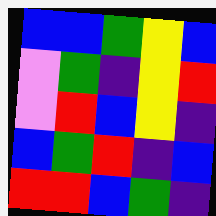[["blue", "blue", "green", "yellow", "blue"], ["violet", "green", "indigo", "yellow", "red"], ["violet", "red", "blue", "yellow", "indigo"], ["blue", "green", "red", "indigo", "blue"], ["red", "red", "blue", "green", "indigo"]]